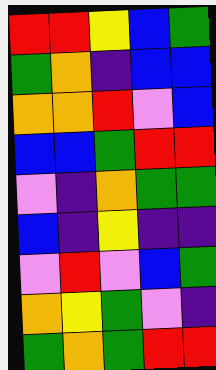[["red", "red", "yellow", "blue", "green"], ["green", "orange", "indigo", "blue", "blue"], ["orange", "orange", "red", "violet", "blue"], ["blue", "blue", "green", "red", "red"], ["violet", "indigo", "orange", "green", "green"], ["blue", "indigo", "yellow", "indigo", "indigo"], ["violet", "red", "violet", "blue", "green"], ["orange", "yellow", "green", "violet", "indigo"], ["green", "orange", "green", "red", "red"]]